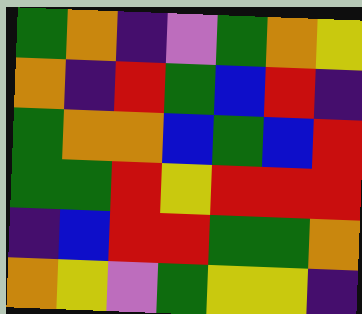[["green", "orange", "indigo", "violet", "green", "orange", "yellow"], ["orange", "indigo", "red", "green", "blue", "red", "indigo"], ["green", "orange", "orange", "blue", "green", "blue", "red"], ["green", "green", "red", "yellow", "red", "red", "red"], ["indigo", "blue", "red", "red", "green", "green", "orange"], ["orange", "yellow", "violet", "green", "yellow", "yellow", "indigo"]]